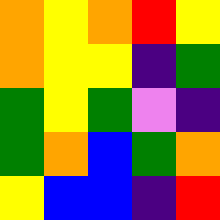[["orange", "yellow", "orange", "red", "yellow"], ["orange", "yellow", "yellow", "indigo", "green"], ["green", "yellow", "green", "violet", "indigo"], ["green", "orange", "blue", "green", "orange"], ["yellow", "blue", "blue", "indigo", "red"]]